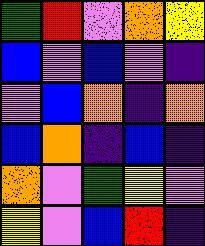[["green", "red", "violet", "orange", "yellow"], ["blue", "violet", "blue", "violet", "indigo"], ["violet", "blue", "orange", "indigo", "orange"], ["blue", "orange", "indigo", "blue", "indigo"], ["orange", "violet", "green", "yellow", "violet"], ["yellow", "violet", "blue", "red", "indigo"]]